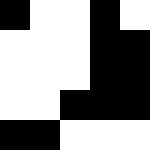[["black", "white", "white", "black", "white"], ["white", "white", "white", "black", "black"], ["white", "white", "white", "black", "black"], ["white", "white", "black", "black", "black"], ["black", "black", "white", "white", "white"]]